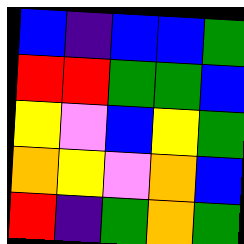[["blue", "indigo", "blue", "blue", "green"], ["red", "red", "green", "green", "blue"], ["yellow", "violet", "blue", "yellow", "green"], ["orange", "yellow", "violet", "orange", "blue"], ["red", "indigo", "green", "orange", "green"]]